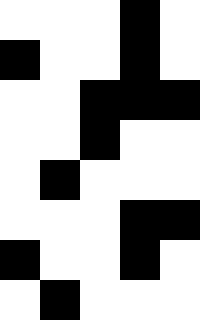[["white", "white", "white", "black", "white"], ["black", "white", "white", "black", "white"], ["white", "white", "black", "black", "black"], ["white", "white", "black", "white", "white"], ["white", "black", "white", "white", "white"], ["white", "white", "white", "black", "black"], ["black", "white", "white", "black", "white"], ["white", "black", "white", "white", "white"]]